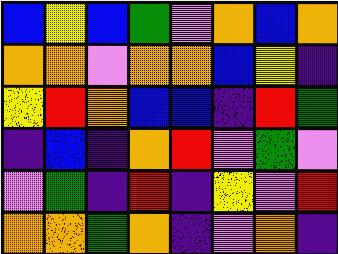[["blue", "yellow", "blue", "green", "violet", "orange", "blue", "orange"], ["orange", "orange", "violet", "orange", "orange", "blue", "yellow", "indigo"], ["yellow", "red", "orange", "blue", "blue", "indigo", "red", "green"], ["indigo", "blue", "indigo", "orange", "red", "violet", "green", "violet"], ["violet", "green", "indigo", "red", "indigo", "yellow", "violet", "red"], ["orange", "orange", "green", "orange", "indigo", "violet", "orange", "indigo"]]